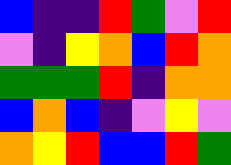[["blue", "indigo", "indigo", "red", "green", "violet", "red"], ["violet", "indigo", "yellow", "orange", "blue", "red", "orange"], ["green", "green", "green", "red", "indigo", "orange", "orange"], ["blue", "orange", "blue", "indigo", "violet", "yellow", "violet"], ["orange", "yellow", "red", "blue", "blue", "red", "green"]]